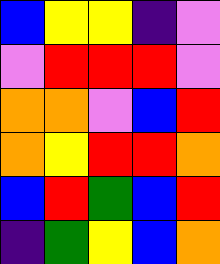[["blue", "yellow", "yellow", "indigo", "violet"], ["violet", "red", "red", "red", "violet"], ["orange", "orange", "violet", "blue", "red"], ["orange", "yellow", "red", "red", "orange"], ["blue", "red", "green", "blue", "red"], ["indigo", "green", "yellow", "blue", "orange"]]